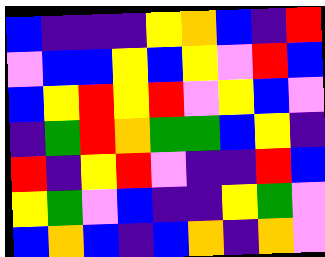[["blue", "indigo", "indigo", "indigo", "yellow", "orange", "blue", "indigo", "red"], ["violet", "blue", "blue", "yellow", "blue", "yellow", "violet", "red", "blue"], ["blue", "yellow", "red", "yellow", "red", "violet", "yellow", "blue", "violet"], ["indigo", "green", "red", "orange", "green", "green", "blue", "yellow", "indigo"], ["red", "indigo", "yellow", "red", "violet", "indigo", "indigo", "red", "blue"], ["yellow", "green", "violet", "blue", "indigo", "indigo", "yellow", "green", "violet"], ["blue", "orange", "blue", "indigo", "blue", "orange", "indigo", "orange", "violet"]]